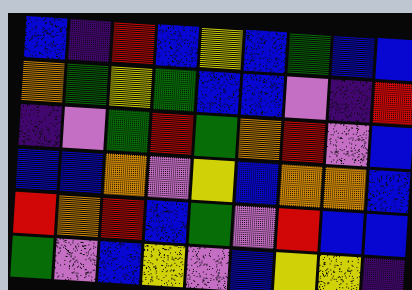[["blue", "indigo", "red", "blue", "yellow", "blue", "green", "blue", "blue"], ["orange", "green", "yellow", "green", "blue", "blue", "violet", "indigo", "red"], ["indigo", "violet", "green", "red", "green", "orange", "red", "violet", "blue"], ["blue", "blue", "orange", "violet", "yellow", "blue", "orange", "orange", "blue"], ["red", "orange", "red", "blue", "green", "violet", "red", "blue", "blue"], ["green", "violet", "blue", "yellow", "violet", "blue", "yellow", "yellow", "indigo"]]